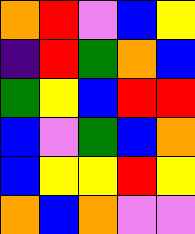[["orange", "red", "violet", "blue", "yellow"], ["indigo", "red", "green", "orange", "blue"], ["green", "yellow", "blue", "red", "red"], ["blue", "violet", "green", "blue", "orange"], ["blue", "yellow", "yellow", "red", "yellow"], ["orange", "blue", "orange", "violet", "violet"]]